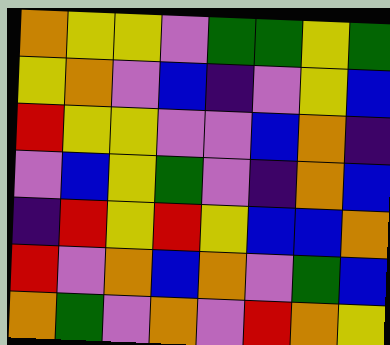[["orange", "yellow", "yellow", "violet", "green", "green", "yellow", "green"], ["yellow", "orange", "violet", "blue", "indigo", "violet", "yellow", "blue"], ["red", "yellow", "yellow", "violet", "violet", "blue", "orange", "indigo"], ["violet", "blue", "yellow", "green", "violet", "indigo", "orange", "blue"], ["indigo", "red", "yellow", "red", "yellow", "blue", "blue", "orange"], ["red", "violet", "orange", "blue", "orange", "violet", "green", "blue"], ["orange", "green", "violet", "orange", "violet", "red", "orange", "yellow"]]